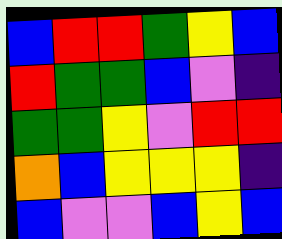[["blue", "red", "red", "green", "yellow", "blue"], ["red", "green", "green", "blue", "violet", "indigo"], ["green", "green", "yellow", "violet", "red", "red"], ["orange", "blue", "yellow", "yellow", "yellow", "indigo"], ["blue", "violet", "violet", "blue", "yellow", "blue"]]